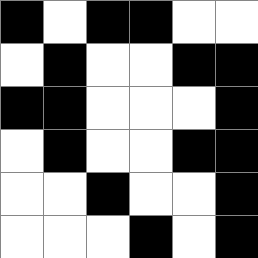[["black", "white", "black", "black", "white", "white"], ["white", "black", "white", "white", "black", "black"], ["black", "black", "white", "white", "white", "black"], ["white", "black", "white", "white", "black", "black"], ["white", "white", "black", "white", "white", "black"], ["white", "white", "white", "black", "white", "black"]]